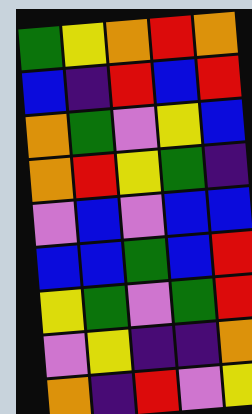[["green", "yellow", "orange", "red", "orange"], ["blue", "indigo", "red", "blue", "red"], ["orange", "green", "violet", "yellow", "blue"], ["orange", "red", "yellow", "green", "indigo"], ["violet", "blue", "violet", "blue", "blue"], ["blue", "blue", "green", "blue", "red"], ["yellow", "green", "violet", "green", "red"], ["violet", "yellow", "indigo", "indigo", "orange"], ["orange", "indigo", "red", "violet", "yellow"]]